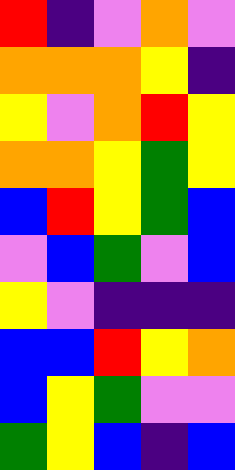[["red", "indigo", "violet", "orange", "violet"], ["orange", "orange", "orange", "yellow", "indigo"], ["yellow", "violet", "orange", "red", "yellow"], ["orange", "orange", "yellow", "green", "yellow"], ["blue", "red", "yellow", "green", "blue"], ["violet", "blue", "green", "violet", "blue"], ["yellow", "violet", "indigo", "indigo", "indigo"], ["blue", "blue", "red", "yellow", "orange"], ["blue", "yellow", "green", "violet", "violet"], ["green", "yellow", "blue", "indigo", "blue"]]